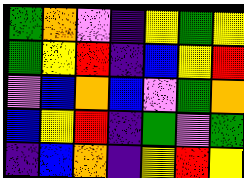[["green", "orange", "violet", "indigo", "yellow", "green", "yellow"], ["green", "yellow", "red", "indigo", "blue", "yellow", "red"], ["violet", "blue", "orange", "blue", "violet", "green", "orange"], ["blue", "yellow", "red", "indigo", "green", "violet", "green"], ["indigo", "blue", "orange", "indigo", "yellow", "red", "yellow"]]